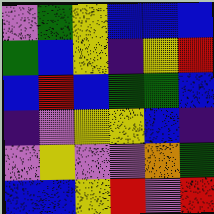[["violet", "green", "yellow", "blue", "blue", "blue"], ["green", "blue", "yellow", "indigo", "yellow", "red"], ["blue", "red", "blue", "green", "green", "blue"], ["indigo", "violet", "yellow", "yellow", "blue", "indigo"], ["violet", "yellow", "violet", "violet", "orange", "green"], ["blue", "blue", "yellow", "red", "violet", "red"]]